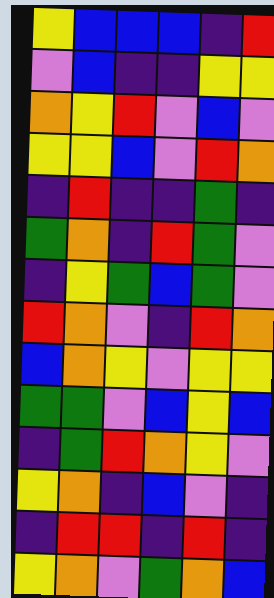[["yellow", "blue", "blue", "blue", "indigo", "red"], ["violet", "blue", "indigo", "indigo", "yellow", "yellow"], ["orange", "yellow", "red", "violet", "blue", "violet"], ["yellow", "yellow", "blue", "violet", "red", "orange"], ["indigo", "red", "indigo", "indigo", "green", "indigo"], ["green", "orange", "indigo", "red", "green", "violet"], ["indigo", "yellow", "green", "blue", "green", "violet"], ["red", "orange", "violet", "indigo", "red", "orange"], ["blue", "orange", "yellow", "violet", "yellow", "yellow"], ["green", "green", "violet", "blue", "yellow", "blue"], ["indigo", "green", "red", "orange", "yellow", "violet"], ["yellow", "orange", "indigo", "blue", "violet", "indigo"], ["indigo", "red", "red", "indigo", "red", "indigo"], ["yellow", "orange", "violet", "green", "orange", "blue"]]